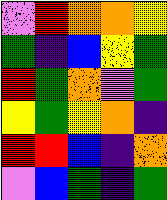[["violet", "red", "orange", "orange", "yellow"], ["green", "indigo", "blue", "yellow", "green"], ["red", "green", "orange", "violet", "green"], ["yellow", "green", "yellow", "orange", "indigo"], ["red", "red", "blue", "indigo", "orange"], ["violet", "blue", "green", "indigo", "green"]]